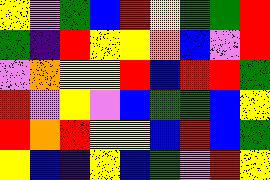[["yellow", "violet", "green", "blue", "red", "yellow", "green", "green", "red"], ["green", "indigo", "red", "yellow", "yellow", "orange", "blue", "violet", "red"], ["violet", "orange", "yellow", "yellow", "red", "blue", "red", "red", "green"], ["red", "violet", "yellow", "violet", "blue", "green", "green", "blue", "yellow"], ["red", "orange", "red", "yellow", "yellow", "blue", "red", "blue", "green"], ["yellow", "blue", "indigo", "yellow", "blue", "green", "violet", "red", "yellow"]]